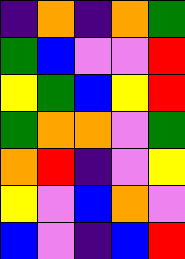[["indigo", "orange", "indigo", "orange", "green"], ["green", "blue", "violet", "violet", "red"], ["yellow", "green", "blue", "yellow", "red"], ["green", "orange", "orange", "violet", "green"], ["orange", "red", "indigo", "violet", "yellow"], ["yellow", "violet", "blue", "orange", "violet"], ["blue", "violet", "indigo", "blue", "red"]]